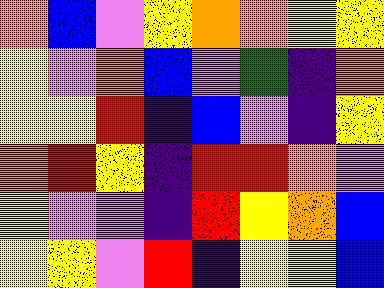[["orange", "blue", "violet", "yellow", "orange", "orange", "yellow", "yellow"], ["yellow", "violet", "orange", "blue", "violet", "green", "indigo", "orange"], ["yellow", "yellow", "red", "indigo", "blue", "violet", "indigo", "yellow"], ["orange", "red", "yellow", "indigo", "red", "red", "orange", "violet"], ["yellow", "violet", "violet", "indigo", "red", "yellow", "orange", "blue"], ["yellow", "yellow", "violet", "red", "indigo", "yellow", "yellow", "blue"]]